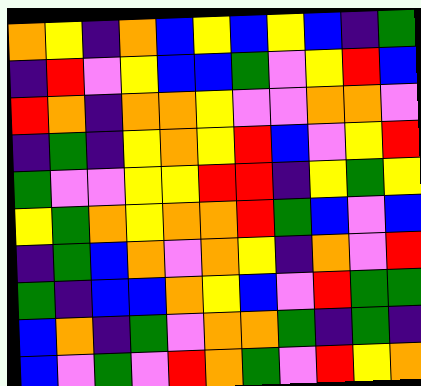[["orange", "yellow", "indigo", "orange", "blue", "yellow", "blue", "yellow", "blue", "indigo", "green"], ["indigo", "red", "violet", "yellow", "blue", "blue", "green", "violet", "yellow", "red", "blue"], ["red", "orange", "indigo", "orange", "orange", "yellow", "violet", "violet", "orange", "orange", "violet"], ["indigo", "green", "indigo", "yellow", "orange", "yellow", "red", "blue", "violet", "yellow", "red"], ["green", "violet", "violet", "yellow", "yellow", "red", "red", "indigo", "yellow", "green", "yellow"], ["yellow", "green", "orange", "yellow", "orange", "orange", "red", "green", "blue", "violet", "blue"], ["indigo", "green", "blue", "orange", "violet", "orange", "yellow", "indigo", "orange", "violet", "red"], ["green", "indigo", "blue", "blue", "orange", "yellow", "blue", "violet", "red", "green", "green"], ["blue", "orange", "indigo", "green", "violet", "orange", "orange", "green", "indigo", "green", "indigo"], ["blue", "violet", "green", "violet", "red", "orange", "green", "violet", "red", "yellow", "orange"]]